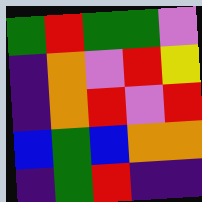[["green", "red", "green", "green", "violet"], ["indigo", "orange", "violet", "red", "yellow"], ["indigo", "orange", "red", "violet", "red"], ["blue", "green", "blue", "orange", "orange"], ["indigo", "green", "red", "indigo", "indigo"]]